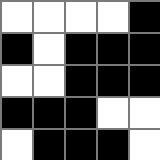[["white", "white", "white", "white", "black"], ["black", "white", "black", "black", "black"], ["white", "white", "black", "black", "black"], ["black", "black", "black", "white", "white"], ["white", "black", "black", "black", "white"]]